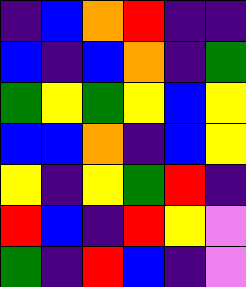[["indigo", "blue", "orange", "red", "indigo", "indigo"], ["blue", "indigo", "blue", "orange", "indigo", "green"], ["green", "yellow", "green", "yellow", "blue", "yellow"], ["blue", "blue", "orange", "indigo", "blue", "yellow"], ["yellow", "indigo", "yellow", "green", "red", "indigo"], ["red", "blue", "indigo", "red", "yellow", "violet"], ["green", "indigo", "red", "blue", "indigo", "violet"]]